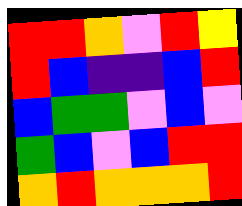[["red", "red", "orange", "violet", "red", "yellow"], ["red", "blue", "indigo", "indigo", "blue", "red"], ["blue", "green", "green", "violet", "blue", "violet"], ["green", "blue", "violet", "blue", "red", "red"], ["orange", "red", "orange", "orange", "orange", "red"]]